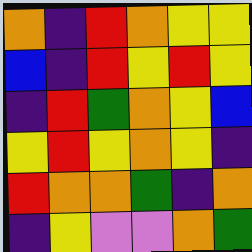[["orange", "indigo", "red", "orange", "yellow", "yellow"], ["blue", "indigo", "red", "yellow", "red", "yellow"], ["indigo", "red", "green", "orange", "yellow", "blue"], ["yellow", "red", "yellow", "orange", "yellow", "indigo"], ["red", "orange", "orange", "green", "indigo", "orange"], ["indigo", "yellow", "violet", "violet", "orange", "green"]]